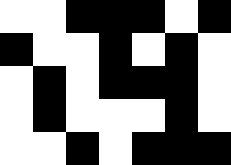[["white", "white", "black", "black", "black", "white", "black"], ["black", "white", "white", "black", "white", "black", "white"], ["white", "black", "white", "black", "black", "black", "white"], ["white", "black", "white", "white", "white", "black", "white"], ["white", "white", "black", "white", "black", "black", "black"]]